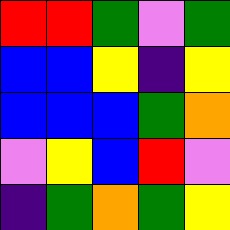[["red", "red", "green", "violet", "green"], ["blue", "blue", "yellow", "indigo", "yellow"], ["blue", "blue", "blue", "green", "orange"], ["violet", "yellow", "blue", "red", "violet"], ["indigo", "green", "orange", "green", "yellow"]]